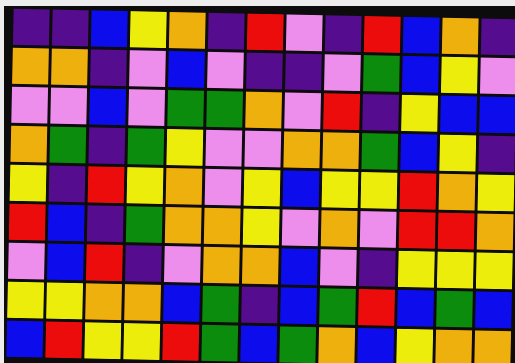[["indigo", "indigo", "blue", "yellow", "orange", "indigo", "red", "violet", "indigo", "red", "blue", "orange", "indigo"], ["orange", "orange", "indigo", "violet", "blue", "violet", "indigo", "indigo", "violet", "green", "blue", "yellow", "violet"], ["violet", "violet", "blue", "violet", "green", "green", "orange", "violet", "red", "indigo", "yellow", "blue", "blue"], ["orange", "green", "indigo", "green", "yellow", "violet", "violet", "orange", "orange", "green", "blue", "yellow", "indigo"], ["yellow", "indigo", "red", "yellow", "orange", "violet", "yellow", "blue", "yellow", "yellow", "red", "orange", "yellow"], ["red", "blue", "indigo", "green", "orange", "orange", "yellow", "violet", "orange", "violet", "red", "red", "orange"], ["violet", "blue", "red", "indigo", "violet", "orange", "orange", "blue", "violet", "indigo", "yellow", "yellow", "yellow"], ["yellow", "yellow", "orange", "orange", "blue", "green", "indigo", "blue", "green", "red", "blue", "green", "blue"], ["blue", "red", "yellow", "yellow", "red", "green", "blue", "green", "orange", "blue", "yellow", "orange", "orange"]]